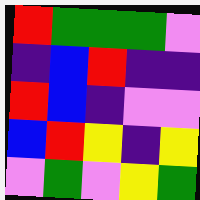[["red", "green", "green", "green", "violet"], ["indigo", "blue", "red", "indigo", "indigo"], ["red", "blue", "indigo", "violet", "violet"], ["blue", "red", "yellow", "indigo", "yellow"], ["violet", "green", "violet", "yellow", "green"]]